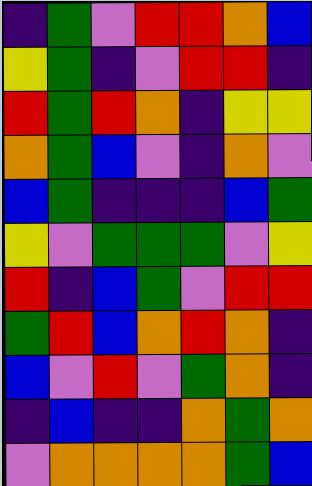[["indigo", "green", "violet", "red", "red", "orange", "blue"], ["yellow", "green", "indigo", "violet", "red", "red", "indigo"], ["red", "green", "red", "orange", "indigo", "yellow", "yellow"], ["orange", "green", "blue", "violet", "indigo", "orange", "violet"], ["blue", "green", "indigo", "indigo", "indigo", "blue", "green"], ["yellow", "violet", "green", "green", "green", "violet", "yellow"], ["red", "indigo", "blue", "green", "violet", "red", "red"], ["green", "red", "blue", "orange", "red", "orange", "indigo"], ["blue", "violet", "red", "violet", "green", "orange", "indigo"], ["indigo", "blue", "indigo", "indigo", "orange", "green", "orange"], ["violet", "orange", "orange", "orange", "orange", "green", "blue"]]